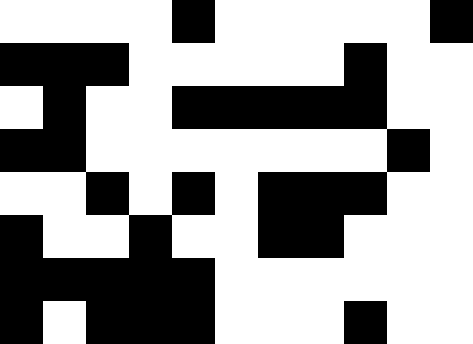[["white", "white", "white", "white", "black", "white", "white", "white", "white", "white", "black"], ["black", "black", "black", "white", "white", "white", "white", "white", "black", "white", "white"], ["white", "black", "white", "white", "black", "black", "black", "black", "black", "white", "white"], ["black", "black", "white", "white", "white", "white", "white", "white", "white", "black", "white"], ["white", "white", "black", "white", "black", "white", "black", "black", "black", "white", "white"], ["black", "white", "white", "black", "white", "white", "black", "black", "white", "white", "white"], ["black", "black", "black", "black", "black", "white", "white", "white", "white", "white", "white"], ["black", "white", "black", "black", "black", "white", "white", "white", "black", "white", "white"]]